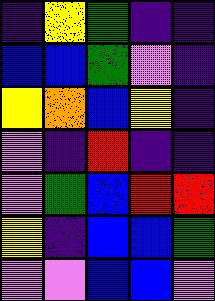[["indigo", "yellow", "green", "indigo", "indigo"], ["blue", "blue", "green", "violet", "indigo"], ["yellow", "orange", "blue", "yellow", "indigo"], ["violet", "indigo", "red", "indigo", "indigo"], ["violet", "green", "blue", "red", "red"], ["yellow", "indigo", "blue", "blue", "green"], ["violet", "violet", "blue", "blue", "violet"]]